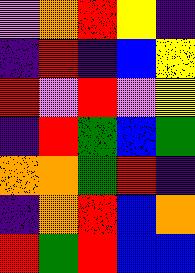[["violet", "orange", "red", "yellow", "indigo"], ["indigo", "red", "indigo", "blue", "yellow"], ["red", "violet", "red", "violet", "yellow"], ["indigo", "red", "green", "blue", "green"], ["orange", "orange", "green", "red", "indigo"], ["indigo", "orange", "red", "blue", "orange"], ["red", "green", "red", "blue", "blue"]]